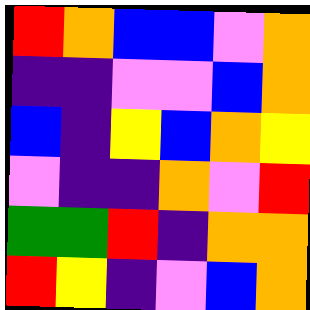[["red", "orange", "blue", "blue", "violet", "orange"], ["indigo", "indigo", "violet", "violet", "blue", "orange"], ["blue", "indigo", "yellow", "blue", "orange", "yellow"], ["violet", "indigo", "indigo", "orange", "violet", "red"], ["green", "green", "red", "indigo", "orange", "orange"], ["red", "yellow", "indigo", "violet", "blue", "orange"]]